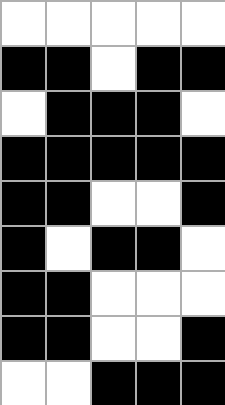[["white", "white", "white", "white", "white"], ["black", "black", "white", "black", "black"], ["white", "black", "black", "black", "white"], ["black", "black", "black", "black", "black"], ["black", "black", "white", "white", "black"], ["black", "white", "black", "black", "white"], ["black", "black", "white", "white", "white"], ["black", "black", "white", "white", "black"], ["white", "white", "black", "black", "black"]]